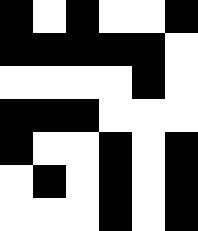[["black", "white", "black", "white", "white", "black"], ["black", "black", "black", "black", "black", "white"], ["white", "white", "white", "white", "black", "white"], ["black", "black", "black", "white", "white", "white"], ["black", "white", "white", "black", "white", "black"], ["white", "black", "white", "black", "white", "black"], ["white", "white", "white", "black", "white", "black"]]